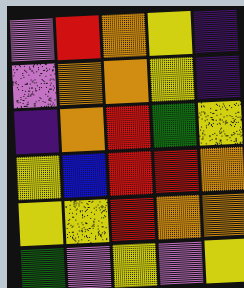[["violet", "red", "orange", "yellow", "indigo"], ["violet", "orange", "orange", "yellow", "indigo"], ["indigo", "orange", "red", "green", "yellow"], ["yellow", "blue", "red", "red", "orange"], ["yellow", "yellow", "red", "orange", "orange"], ["green", "violet", "yellow", "violet", "yellow"]]